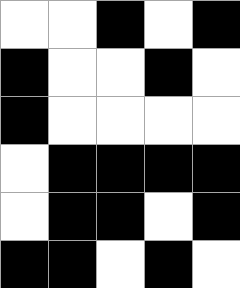[["white", "white", "black", "white", "black"], ["black", "white", "white", "black", "white"], ["black", "white", "white", "white", "white"], ["white", "black", "black", "black", "black"], ["white", "black", "black", "white", "black"], ["black", "black", "white", "black", "white"]]